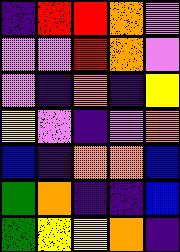[["indigo", "red", "red", "orange", "violet"], ["violet", "violet", "red", "orange", "violet"], ["violet", "indigo", "orange", "indigo", "yellow"], ["yellow", "violet", "indigo", "violet", "orange"], ["blue", "indigo", "orange", "orange", "blue"], ["green", "orange", "indigo", "indigo", "blue"], ["green", "yellow", "yellow", "orange", "indigo"]]